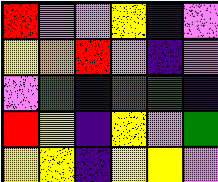[["red", "violet", "violet", "yellow", "indigo", "violet"], ["yellow", "orange", "red", "violet", "indigo", "violet"], ["violet", "green", "blue", "green", "green", "indigo"], ["red", "yellow", "indigo", "yellow", "violet", "green"], ["yellow", "yellow", "indigo", "yellow", "yellow", "violet"]]